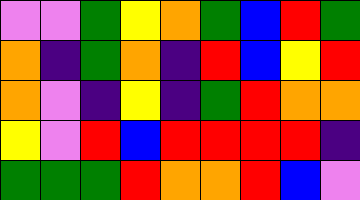[["violet", "violet", "green", "yellow", "orange", "green", "blue", "red", "green"], ["orange", "indigo", "green", "orange", "indigo", "red", "blue", "yellow", "red"], ["orange", "violet", "indigo", "yellow", "indigo", "green", "red", "orange", "orange"], ["yellow", "violet", "red", "blue", "red", "red", "red", "red", "indigo"], ["green", "green", "green", "red", "orange", "orange", "red", "blue", "violet"]]